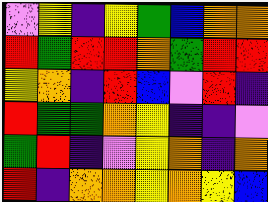[["violet", "yellow", "indigo", "yellow", "green", "blue", "orange", "orange"], ["red", "green", "red", "red", "orange", "green", "red", "red"], ["yellow", "orange", "indigo", "red", "blue", "violet", "red", "indigo"], ["red", "green", "green", "orange", "yellow", "indigo", "indigo", "violet"], ["green", "red", "indigo", "violet", "yellow", "orange", "indigo", "orange"], ["red", "indigo", "orange", "orange", "yellow", "orange", "yellow", "blue"]]